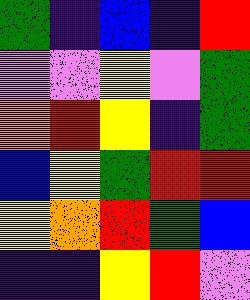[["green", "indigo", "blue", "indigo", "red"], ["violet", "violet", "yellow", "violet", "green"], ["orange", "red", "yellow", "indigo", "green"], ["blue", "yellow", "green", "red", "red"], ["yellow", "orange", "red", "green", "blue"], ["indigo", "indigo", "yellow", "red", "violet"]]